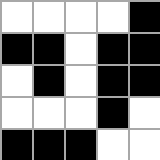[["white", "white", "white", "white", "black"], ["black", "black", "white", "black", "black"], ["white", "black", "white", "black", "black"], ["white", "white", "white", "black", "white"], ["black", "black", "black", "white", "white"]]